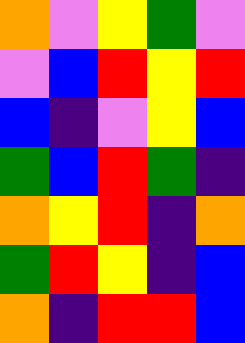[["orange", "violet", "yellow", "green", "violet"], ["violet", "blue", "red", "yellow", "red"], ["blue", "indigo", "violet", "yellow", "blue"], ["green", "blue", "red", "green", "indigo"], ["orange", "yellow", "red", "indigo", "orange"], ["green", "red", "yellow", "indigo", "blue"], ["orange", "indigo", "red", "red", "blue"]]